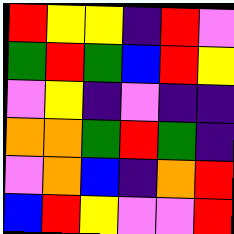[["red", "yellow", "yellow", "indigo", "red", "violet"], ["green", "red", "green", "blue", "red", "yellow"], ["violet", "yellow", "indigo", "violet", "indigo", "indigo"], ["orange", "orange", "green", "red", "green", "indigo"], ["violet", "orange", "blue", "indigo", "orange", "red"], ["blue", "red", "yellow", "violet", "violet", "red"]]